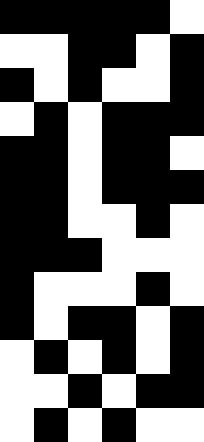[["black", "black", "black", "black", "black", "white"], ["white", "white", "black", "black", "white", "black"], ["black", "white", "black", "white", "white", "black"], ["white", "black", "white", "black", "black", "black"], ["black", "black", "white", "black", "black", "white"], ["black", "black", "white", "black", "black", "black"], ["black", "black", "white", "white", "black", "white"], ["black", "black", "black", "white", "white", "white"], ["black", "white", "white", "white", "black", "white"], ["black", "white", "black", "black", "white", "black"], ["white", "black", "white", "black", "white", "black"], ["white", "white", "black", "white", "black", "black"], ["white", "black", "white", "black", "white", "white"]]